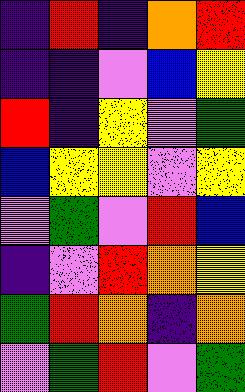[["indigo", "red", "indigo", "orange", "red"], ["indigo", "indigo", "violet", "blue", "yellow"], ["red", "indigo", "yellow", "violet", "green"], ["blue", "yellow", "yellow", "violet", "yellow"], ["violet", "green", "violet", "red", "blue"], ["indigo", "violet", "red", "orange", "yellow"], ["green", "red", "orange", "indigo", "orange"], ["violet", "green", "red", "violet", "green"]]